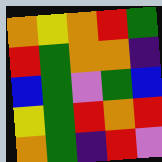[["orange", "yellow", "orange", "red", "green"], ["red", "green", "orange", "orange", "indigo"], ["blue", "green", "violet", "green", "blue"], ["yellow", "green", "red", "orange", "red"], ["orange", "green", "indigo", "red", "violet"]]